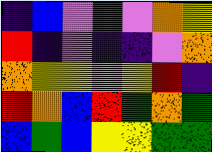[["indigo", "blue", "violet", "green", "violet", "orange", "yellow"], ["red", "indigo", "violet", "indigo", "indigo", "violet", "orange"], ["orange", "yellow", "yellow", "violet", "yellow", "red", "indigo"], ["red", "orange", "blue", "red", "green", "orange", "green"], ["blue", "green", "blue", "yellow", "yellow", "green", "green"]]